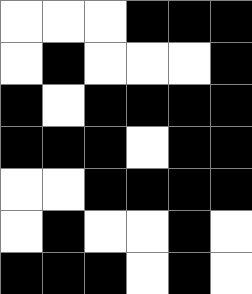[["white", "white", "white", "black", "black", "black"], ["white", "black", "white", "white", "white", "black"], ["black", "white", "black", "black", "black", "black"], ["black", "black", "black", "white", "black", "black"], ["white", "white", "black", "black", "black", "black"], ["white", "black", "white", "white", "black", "white"], ["black", "black", "black", "white", "black", "white"]]